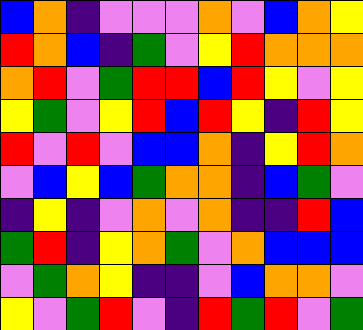[["blue", "orange", "indigo", "violet", "violet", "violet", "orange", "violet", "blue", "orange", "yellow"], ["red", "orange", "blue", "indigo", "green", "violet", "yellow", "red", "orange", "orange", "orange"], ["orange", "red", "violet", "green", "red", "red", "blue", "red", "yellow", "violet", "yellow"], ["yellow", "green", "violet", "yellow", "red", "blue", "red", "yellow", "indigo", "red", "yellow"], ["red", "violet", "red", "violet", "blue", "blue", "orange", "indigo", "yellow", "red", "orange"], ["violet", "blue", "yellow", "blue", "green", "orange", "orange", "indigo", "blue", "green", "violet"], ["indigo", "yellow", "indigo", "violet", "orange", "violet", "orange", "indigo", "indigo", "red", "blue"], ["green", "red", "indigo", "yellow", "orange", "green", "violet", "orange", "blue", "blue", "blue"], ["violet", "green", "orange", "yellow", "indigo", "indigo", "violet", "blue", "orange", "orange", "violet"], ["yellow", "violet", "green", "red", "violet", "indigo", "red", "green", "red", "violet", "green"]]